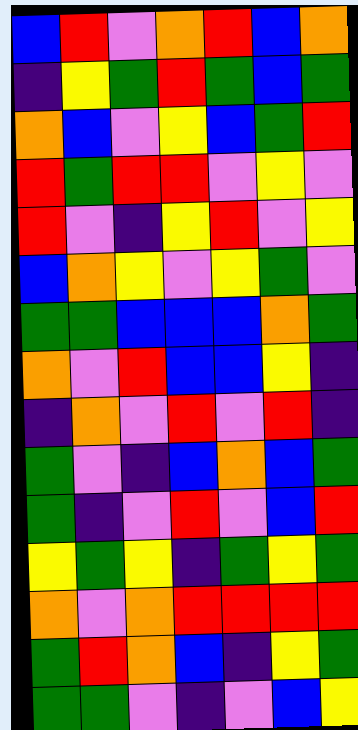[["blue", "red", "violet", "orange", "red", "blue", "orange"], ["indigo", "yellow", "green", "red", "green", "blue", "green"], ["orange", "blue", "violet", "yellow", "blue", "green", "red"], ["red", "green", "red", "red", "violet", "yellow", "violet"], ["red", "violet", "indigo", "yellow", "red", "violet", "yellow"], ["blue", "orange", "yellow", "violet", "yellow", "green", "violet"], ["green", "green", "blue", "blue", "blue", "orange", "green"], ["orange", "violet", "red", "blue", "blue", "yellow", "indigo"], ["indigo", "orange", "violet", "red", "violet", "red", "indigo"], ["green", "violet", "indigo", "blue", "orange", "blue", "green"], ["green", "indigo", "violet", "red", "violet", "blue", "red"], ["yellow", "green", "yellow", "indigo", "green", "yellow", "green"], ["orange", "violet", "orange", "red", "red", "red", "red"], ["green", "red", "orange", "blue", "indigo", "yellow", "green"], ["green", "green", "violet", "indigo", "violet", "blue", "yellow"]]